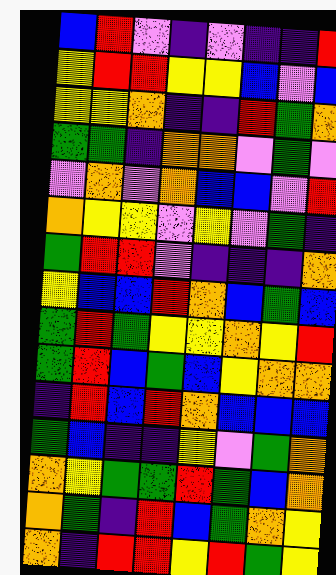[["blue", "red", "violet", "indigo", "violet", "indigo", "indigo", "red"], ["yellow", "red", "red", "yellow", "yellow", "blue", "violet", "blue"], ["yellow", "yellow", "orange", "indigo", "indigo", "red", "green", "orange"], ["green", "green", "indigo", "orange", "orange", "violet", "green", "violet"], ["violet", "orange", "violet", "orange", "blue", "blue", "violet", "red"], ["orange", "yellow", "yellow", "violet", "yellow", "violet", "green", "indigo"], ["green", "red", "red", "violet", "indigo", "indigo", "indigo", "orange"], ["yellow", "blue", "blue", "red", "orange", "blue", "green", "blue"], ["green", "red", "green", "yellow", "yellow", "orange", "yellow", "red"], ["green", "red", "blue", "green", "blue", "yellow", "orange", "orange"], ["indigo", "red", "blue", "red", "orange", "blue", "blue", "blue"], ["green", "blue", "indigo", "indigo", "yellow", "violet", "green", "orange"], ["orange", "yellow", "green", "green", "red", "green", "blue", "orange"], ["orange", "green", "indigo", "red", "blue", "green", "orange", "yellow"], ["orange", "indigo", "red", "red", "yellow", "red", "green", "yellow"]]